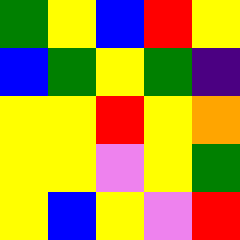[["green", "yellow", "blue", "red", "yellow"], ["blue", "green", "yellow", "green", "indigo"], ["yellow", "yellow", "red", "yellow", "orange"], ["yellow", "yellow", "violet", "yellow", "green"], ["yellow", "blue", "yellow", "violet", "red"]]